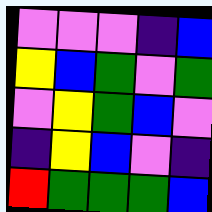[["violet", "violet", "violet", "indigo", "blue"], ["yellow", "blue", "green", "violet", "green"], ["violet", "yellow", "green", "blue", "violet"], ["indigo", "yellow", "blue", "violet", "indigo"], ["red", "green", "green", "green", "blue"]]